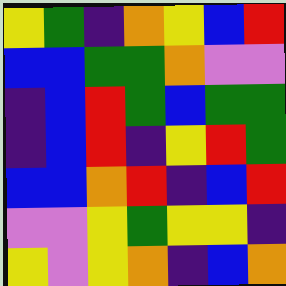[["yellow", "green", "indigo", "orange", "yellow", "blue", "red"], ["blue", "blue", "green", "green", "orange", "violet", "violet"], ["indigo", "blue", "red", "green", "blue", "green", "green"], ["indigo", "blue", "red", "indigo", "yellow", "red", "green"], ["blue", "blue", "orange", "red", "indigo", "blue", "red"], ["violet", "violet", "yellow", "green", "yellow", "yellow", "indigo"], ["yellow", "violet", "yellow", "orange", "indigo", "blue", "orange"]]